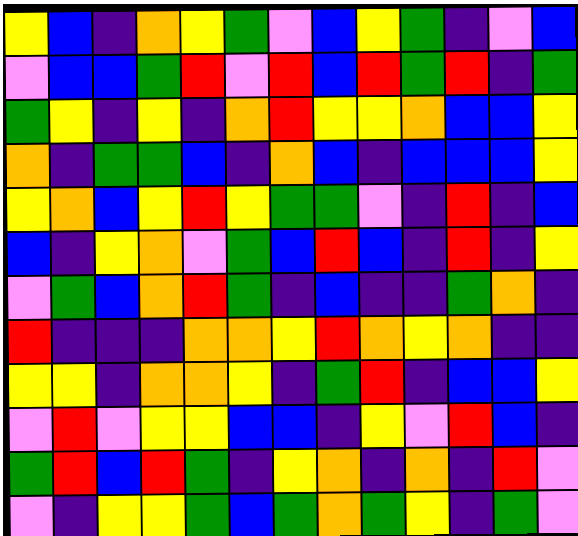[["yellow", "blue", "indigo", "orange", "yellow", "green", "violet", "blue", "yellow", "green", "indigo", "violet", "blue"], ["violet", "blue", "blue", "green", "red", "violet", "red", "blue", "red", "green", "red", "indigo", "green"], ["green", "yellow", "indigo", "yellow", "indigo", "orange", "red", "yellow", "yellow", "orange", "blue", "blue", "yellow"], ["orange", "indigo", "green", "green", "blue", "indigo", "orange", "blue", "indigo", "blue", "blue", "blue", "yellow"], ["yellow", "orange", "blue", "yellow", "red", "yellow", "green", "green", "violet", "indigo", "red", "indigo", "blue"], ["blue", "indigo", "yellow", "orange", "violet", "green", "blue", "red", "blue", "indigo", "red", "indigo", "yellow"], ["violet", "green", "blue", "orange", "red", "green", "indigo", "blue", "indigo", "indigo", "green", "orange", "indigo"], ["red", "indigo", "indigo", "indigo", "orange", "orange", "yellow", "red", "orange", "yellow", "orange", "indigo", "indigo"], ["yellow", "yellow", "indigo", "orange", "orange", "yellow", "indigo", "green", "red", "indigo", "blue", "blue", "yellow"], ["violet", "red", "violet", "yellow", "yellow", "blue", "blue", "indigo", "yellow", "violet", "red", "blue", "indigo"], ["green", "red", "blue", "red", "green", "indigo", "yellow", "orange", "indigo", "orange", "indigo", "red", "violet"], ["violet", "indigo", "yellow", "yellow", "green", "blue", "green", "orange", "green", "yellow", "indigo", "green", "violet"]]